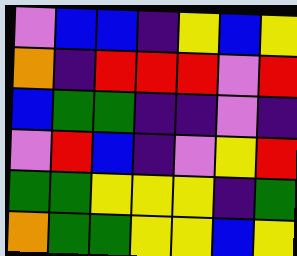[["violet", "blue", "blue", "indigo", "yellow", "blue", "yellow"], ["orange", "indigo", "red", "red", "red", "violet", "red"], ["blue", "green", "green", "indigo", "indigo", "violet", "indigo"], ["violet", "red", "blue", "indigo", "violet", "yellow", "red"], ["green", "green", "yellow", "yellow", "yellow", "indigo", "green"], ["orange", "green", "green", "yellow", "yellow", "blue", "yellow"]]